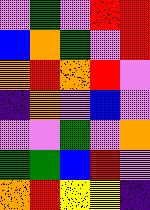[["violet", "green", "violet", "red", "red"], ["blue", "orange", "green", "violet", "red"], ["orange", "red", "orange", "red", "violet"], ["indigo", "orange", "violet", "blue", "violet"], ["violet", "violet", "green", "violet", "orange"], ["green", "green", "blue", "red", "violet"], ["orange", "red", "yellow", "yellow", "indigo"]]